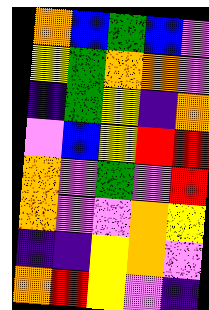[["orange", "blue", "green", "blue", "violet"], ["yellow", "green", "orange", "orange", "violet"], ["indigo", "green", "yellow", "indigo", "orange"], ["violet", "blue", "yellow", "red", "red"], ["orange", "violet", "green", "violet", "red"], ["orange", "violet", "violet", "orange", "yellow"], ["indigo", "indigo", "yellow", "orange", "violet"], ["orange", "red", "yellow", "violet", "indigo"]]